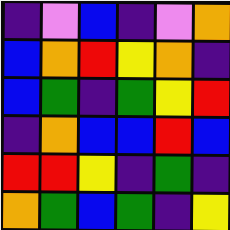[["indigo", "violet", "blue", "indigo", "violet", "orange"], ["blue", "orange", "red", "yellow", "orange", "indigo"], ["blue", "green", "indigo", "green", "yellow", "red"], ["indigo", "orange", "blue", "blue", "red", "blue"], ["red", "red", "yellow", "indigo", "green", "indigo"], ["orange", "green", "blue", "green", "indigo", "yellow"]]